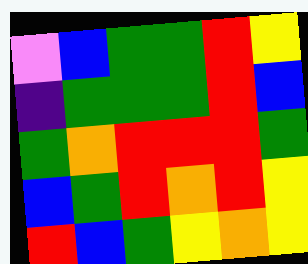[["violet", "blue", "green", "green", "red", "yellow"], ["indigo", "green", "green", "green", "red", "blue"], ["green", "orange", "red", "red", "red", "green"], ["blue", "green", "red", "orange", "red", "yellow"], ["red", "blue", "green", "yellow", "orange", "yellow"]]